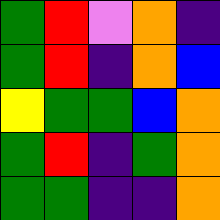[["green", "red", "violet", "orange", "indigo"], ["green", "red", "indigo", "orange", "blue"], ["yellow", "green", "green", "blue", "orange"], ["green", "red", "indigo", "green", "orange"], ["green", "green", "indigo", "indigo", "orange"]]